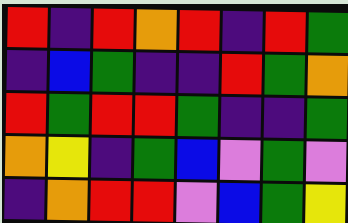[["red", "indigo", "red", "orange", "red", "indigo", "red", "green"], ["indigo", "blue", "green", "indigo", "indigo", "red", "green", "orange"], ["red", "green", "red", "red", "green", "indigo", "indigo", "green"], ["orange", "yellow", "indigo", "green", "blue", "violet", "green", "violet"], ["indigo", "orange", "red", "red", "violet", "blue", "green", "yellow"]]